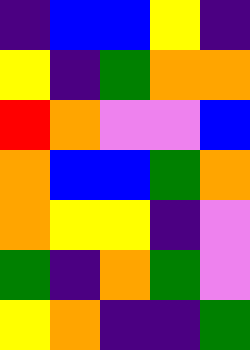[["indigo", "blue", "blue", "yellow", "indigo"], ["yellow", "indigo", "green", "orange", "orange"], ["red", "orange", "violet", "violet", "blue"], ["orange", "blue", "blue", "green", "orange"], ["orange", "yellow", "yellow", "indigo", "violet"], ["green", "indigo", "orange", "green", "violet"], ["yellow", "orange", "indigo", "indigo", "green"]]